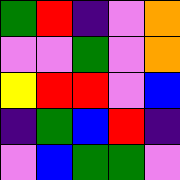[["green", "red", "indigo", "violet", "orange"], ["violet", "violet", "green", "violet", "orange"], ["yellow", "red", "red", "violet", "blue"], ["indigo", "green", "blue", "red", "indigo"], ["violet", "blue", "green", "green", "violet"]]